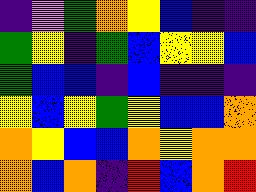[["indigo", "violet", "green", "orange", "yellow", "blue", "indigo", "indigo"], ["green", "yellow", "indigo", "green", "blue", "yellow", "yellow", "blue"], ["green", "blue", "blue", "indigo", "blue", "indigo", "indigo", "indigo"], ["yellow", "blue", "yellow", "green", "yellow", "blue", "blue", "orange"], ["orange", "yellow", "blue", "blue", "orange", "yellow", "orange", "orange"], ["orange", "blue", "orange", "indigo", "red", "blue", "orange", "red"]]